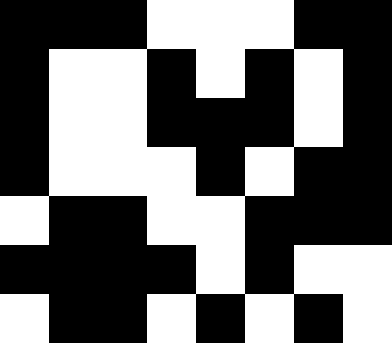[["black", "black", "black", "white", "white", "white", "black", "black"], ["black", "white", "white", "black", "white", "black", "white", "black"], ["black", "white", "white", "black", "black", "black", "white", "black"], ["black", "white", "white", "white", "black", "white", "black", "black"], ["white", "black", "black", "white", "white", "black", "black", "black"], ["black", "black", "black", "black", "white", "black", "white", "white"], ["white", "black", "black", "white", "black", "white", "black", "white"]]